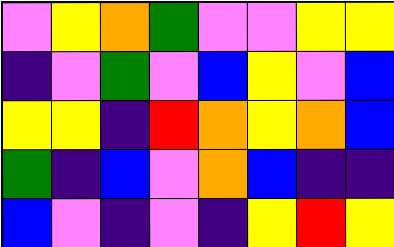[["violet", "yellow", "orange", "green", "violet", "violet", "yellow", "yellow"], ["indigo", "violet", "green", "violet", "blue", "yellow", "violet", "blue"], ["yellow", "yellow", "indigo", "red", "orange", "yellow", "orange", "blue"], ["green", "indigo", "blue", "violet", "orange", "blue", "indigo", "indigo"], ["blue", "violet", "indigo", "violet", "indigo", "yellow", "red", "yellow"]]